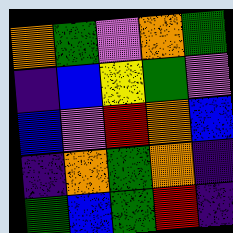[["orange", "green", "violet", "orange", "green"], ["indigo", "blue", "yellow", "green", "violet"], ["blue", "violet", "red", "orange", "blue"], ["indigo", "orange", "green", "orange", "indigo"], ["green", "blue", "green", "red", "indigo"]]